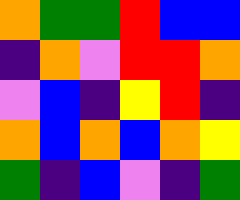[["orange", "green", "green", "red", "blue", "blue"], ["indigo", "orange", "violet", "red", "red", "orange"], ["violet", "blue", "indigo", "yellow", "red", "indigo"], ["orange", "blue", "orange", "blue", "orange", "yellow"], ["green", "indigo", "blue", "violet", "indigo", "green"]]